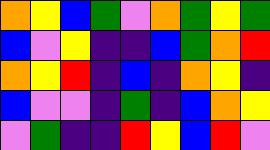[["orange", "yellow", "blue", "green", "violet", "orange", "green", "yellow", "green"], ["blue", "violet", "yellow", "indigo", "indigo", "blue", "green", "orange", "red"], ["orange", "yellow", "red", "indigo", "blue", "indigo", "orange", "yellow", "indigo"], ["blue", "violet", "violet", "indigo", "green", "indigo", "blue", "orange", "yellow"], ["violet", "green", "indigo", "indigo", "red", "yellow", "blue", "red", "violet"]]